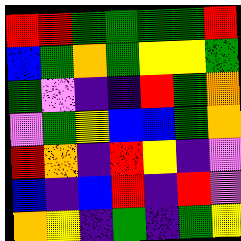[["red", "red", "green", "green", "green", "green", "red"], ["blue", "green", "orange", "green", "yellow", "yellow", "green"], ["green", "violet", "indigo", "indigo", "red", "green", "orange"], ["violet", "green", "yellow", "blue", "blue", "green", "orange"], ["red", "orange", "indigo", "red", "yellow", "indigo", "violet"], ["blue", "indigo", "blue", "red", "indigo", "red", "violet"], ["orange", "yellow", "indigo", "green", "indigo", "green", "yellow"]]